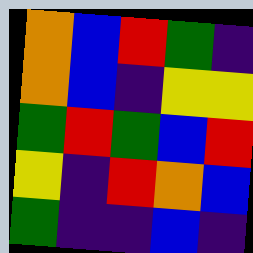[["orange", "blue", "red", "green", "indigo"], ["orange", "blue", "indigo", "yellow", "yellow"], ["green", "red", "green", "blue", "red"], ["yellow", "indigo", "red", "orange", "blue"], ["green", "indigo", "indigo", "blue", "indigo"]]